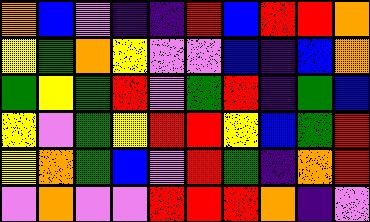[["orange", "blue", "violet", "indigo", "indigo", "red", "blue", "red", "red", "orange"], ["yellow", "green", "orange", "yellow", "violet", "violet", "blue", "indigo", "blue", "orange"], ["green", "yellow", "green", "red", "violet", "green", "red", "indigo", "green", "blue"], ["yellow", "violet", "green", "yellow", "red", "red", "yellow", "blue", "green", "red"], ["yellow", "orange", "green", "blue", "violet", "red", "green", "indigo", "orange", "red"], ["violet", "orange", "violet", "violet", "red", "red", "red", "orange", "indigo", "violet"]]